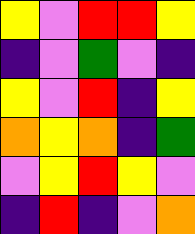[["yellow", "violet", "red", "red", "yellow"], ["indigo", "violet", "green", "violet", "indigo"], ["yellow", "violet", "red", "indigo", "yellow"], ["orange", "yellow", "orange", "indigo", "green"], ["violet", "yellow", "red", "yellow", "violet"], ["indigo", "red", "indigo", "violet", "orange"]]